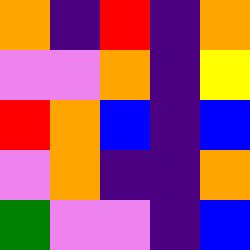[["orange", "indigo", "red", "indigo", "orange"], ["violet", "violet", "orange", "indigo", "yellow"], ["red", "orange", "blue", "indigo", "blue"], ["violet", "orange", "indigo", "indigo", "orange"], ["green", "violet", "violet", "indigo", "blue"]]